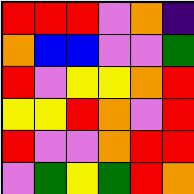[["red", "red", "red", "violet", "orange", "indigo"], ["orange", "blue", "blue", "violet", "violet", "green"], ["red", "violet", "yellow", "yellow", "orange", "red"], ["yellow", "yellow", "red", "orange", "violet", "red"], ["red", "violet", "violet", "orange", "red", "red"], ["violet", "green", "yellow", "green", "red", "orange"]]